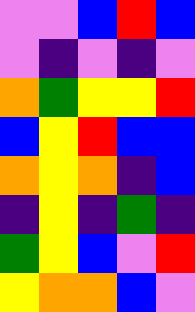[["violet", "violet", "blue", "red", "blue"], ["violet", "indigo", "violet", "indigo", "violet"], ["orange", "green", "yellow", "yellow", "red"], ["blue", "yellow", "red", "blue", "blue"], ["orange", "yellow", "orange", "indigo", "blue"], ["indigo", "yellow", "indigo", "green", "indigo"], ["green", "yellow", "blue", "violet", "red"], ["yellow", "orange", "orange", "blue", "violet"]]